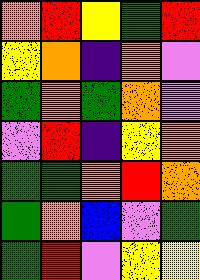[["orange", "red", "yellow", "green", "red"], ["yellow", "orange", "indigo", "orange", "violet"], ["green", "orange", "green", "orange", "violet"], ["violet", "red", "indigo", "yellow", "orange"], ["green", "green", "orange", "red", "orange"], ["green", "orange", "blue", "violet", "green"], ["green", "red", "violet", "yellow", "yellow"]]